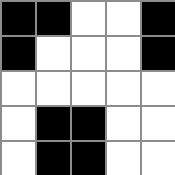[["black", "black", "white", "white", "black"], ["black", "white", "white", "white", "black"], ["white", "white", "white", "white", "white"], ["white", "black", "black", "white", "white"], ["white", "black", "black", "white", "white"]]